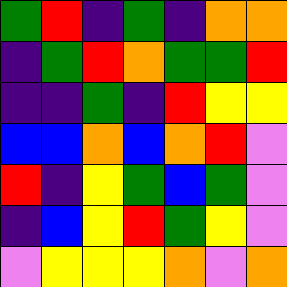[["green", "red", "indigo", "green", "indigo", "orange", "orange"], ["indigo", "green", "red", "orange", "green", "green", "red"], ["indigo", "indigo", "green", "indigo", "red", "yellow", "yellow"], ["blue", "blue", "orange", "blue", "orange", "red", "violet"], ["red", "indigo", "yellow", "green", "blue", "green", "violet"], ["indigo", "blue", "yellow", "red", "green", "yellow", "violet"], ["violet", "yellow", "yellow", "yellow", "orange", "violet", "orange"]]